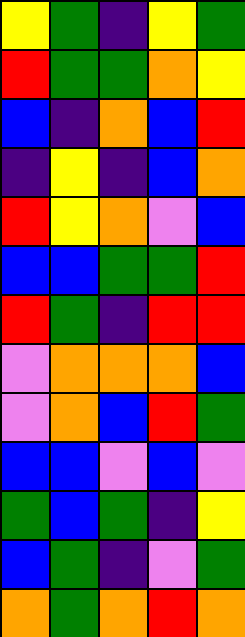[["yellow", "green", "indigo", "yellow", "green"], ["red", "green", "green", "orange", "yellow"], ["blue", "indigo", "orange", "blue", "red"], ["indigo", "yellow", "indigo", "blue", "orange"], ["red", "yellow", "orange", "violet", "blue"], ["blue", "blue", "green", "green", "red"], ["red", "green", "indigo", "red", "red"], ["violet", "orange", "orange", "orange", "blue"], ["violet", "orange", "blue", "red", "green"], ["blue", "blue", "violet", "blue", "violet"], ["green", "blue", "green", "indigo", "yellow"], ["blue", "green", "indigo", "violet", "green"], ["orange", "green", "orange", "red", "orange"]]